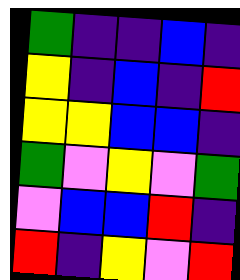[["green", "indigo", "indigo", "blue", "indigo"], ["yellow", "indigo", "blue", "indigo", "red"], ["yellow", "yellow", "blue", "blue", "indigo"], ["green", "violet", "yellow", "violet", "green"], ["violet", "blue", "blue", "red", "indigo"], ["red", "indigo", "yellow", "violet", "red"]]